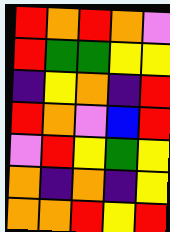[["red", "orange", "red", "orange", "violet"], ["red", "green", "green", "yellow", "yellow"], ["indigo", "yellow", "orange", "indigo", "red"], ["red", "orange", "violet", "blue", "red"], ["violet", "red", "yellow", "green", "yellow"], ["orange", "indigo", "orange", "indigo", "yellow"], ["orange", "orange", "red", "yellow", "red"]]